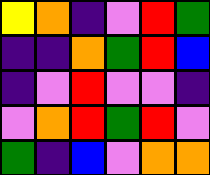[["yellow", "orange", "indigo", "violet", "red", "green"], ["indigo", "indigo", "orange", "green", "red", "blue"], ["indigo", "violet", "red", "violet", "violet", "indigo"], ["violet", "orange", "red", "green", "red", "violet"], ["green", "indigo", "blue", "violet", "orange", "orange"]]